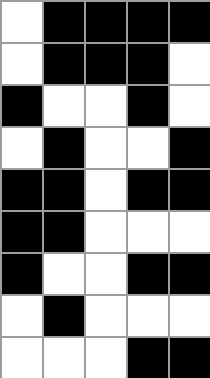[["white", "black", "black", "black", "black"], ["white", "black", "black", "black", "white"], ["black", "white", "white", "black", "white"], ["white", "black", "white", "white", "black"], ["black", "black", "white", "black", "black"], ["black", "black", "white", "white", "white"], ["black", "white", "white", "black", "black"], ["white", "black", "white", "white", "white"], ["white", "white", "white", "black", "black"]]